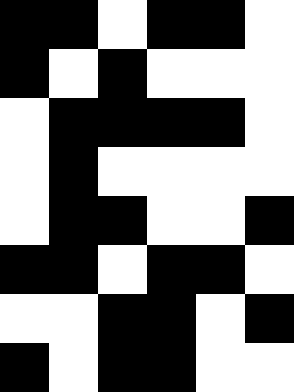[["black", "black", "white", "black", "black", "white"], ["black", "white", "black", "white", "white", "white"], ["white", "black", "black", "black", "black", "white"], ["white", "black", "white", "white", "white", "white"], ["white", "black", "black", "white", "white", "black"], ["black", "black", "white", "black", "black", "white"], ["white", "white", "black", "black", "white", "black"], ["black", "white", "black", "black", "white", "white"]]